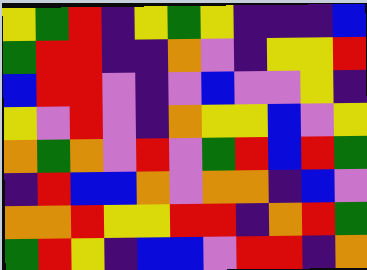[["yellow", "green", "red", "indigo", "yellow", "green", "yellow", "indigo", "indigo", "indigo", "blue"], ["green", "red", "red", "indigo", "indigo", "orange", "violet", "indigo", "yellow", "yellow", "red"], ["blue", "red", "red", "violet", "indigo", "violet", "blue", "violet", "violet", "yellow", "indigo"], ["yellow", "violet", "red", "violet", "indigo", "orange", "yellow", "yellow", "blue", "violet", "yellow"], ["orange", "green", "orange", "violet", "red", "violet", "green", "red", "blue", "red", "green"], ["indigo", "red", "blue", "blue", "orange", "violet", "orange", "orange", "indigo", "blue", "violet"], ["orange", "orange", "red", "yellow", "yellow", "red", "red", "indigo", "orange", "red", "green"], ["green", "red", "yellow", "indigo", "blue", "blue", "violet", "red", "red", "indigo", "orange"]]